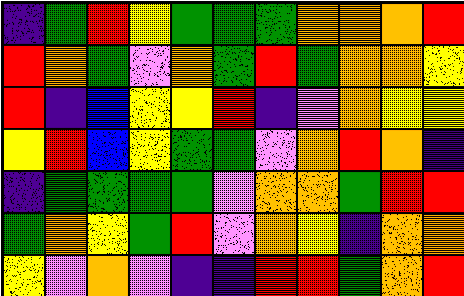[["indigo", "green", "red", "yellow", "green", "green", "green", "orange", "orange", "orange", "red"], ["red", "orange", "green", "violet", "orange", "green", "red", "green", "orange", "orange", "yellow"], ["red", "indigo", "blue", "yellow", "yellow", "red", "indigo", "violet", "orange", "yellow", "yellow"], ["yellow", "red", "blue", "yellow", "green", "green", "violet", "orange", "red", "orange", "indigo"], ["indigo", "green", "green", "green", "green", "violet", "orange", "orange", "green", "red", "red"], ["green", "orange", "yellow", "green", "red", "violet", "orange", "yellow", "indigo", "orange", "orange"], ["yellow", "violet", "orange", "violet", "indigo", "indigo", "red", "red", "green", "orange", "red"]]